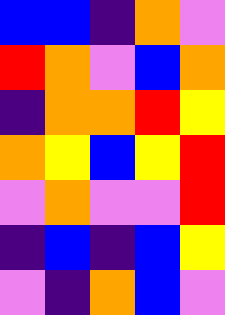[["blue", "blue", "indigo", "orange", "violet"], ["red", "orange", "violet", "blue", "orange"], ["indigo", "orange", "orange", "red", "yellow"], ["orange", "yellow", "blue", "yellow", "red"], ["violet", "orange", "violet", "violet", "red"], ["indigo", "blue", "indigo", "blue", "yellow"], ["violet", "indigo", "orange", "blue", "violet"]]